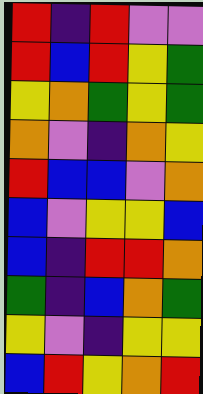[["red", "indigo", "red", "violet", "violet"], ["red", "blue", "red", "yellow", "green"], ["yellow", "orange", "green", "yellow", "green"], ["orange", "violet", "indigo", "orange", "yellow"], ["red", "blue", "blue", "violet", "orange"], ["blue", "violet", "yellow", "yellow", "blue"], ["blue", "indigo", "red", "red", "orange"], ["green", "indigo", "blue", "orange", "green"], ["yellow", "violet", "indigo", "yellow", "yellow"], ["blue", "red", "yellow", "orange", "red"]]